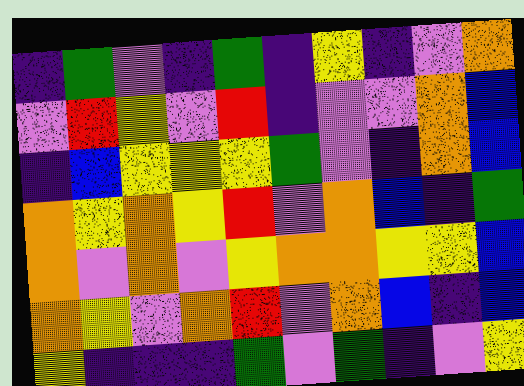[["indigo", "green", "violet", "indigo", "green", "indigo", "yellow", "indigo", "violet", "orange"], ["violet", "red", "yellow", "violet", "red", "indigo", "violet", "violet", "orange", "blue"], ["indigo", "blue", "yellow", "yellow", "yellow", "green", "violet", "indigo", "orange", "blue"], ["orange", "yellow", "orange", "yellow", "red", "violet", "orange", "blue", "indigo", "green"], ["orange", "violet", "orange", "violet", "yellow", "orange", "orange", "yellow", "yellow", "blue"], ["orange", "yellow", "violet", "orange", "red", "violet", "orange", "blue", "indigo", "blue"], ["yellow", "indigo", "indigo", "indigo", "green", "violet", "green", "indigo", "violet", "yellow"]]